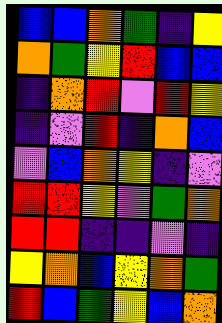[["blue", "blue", "orange", "green", "indigo", "yellow"], ["orange", "green", "yellow", "red", "blue", "blue"], ["indigo", "orange", "red", "violet", "red", "yellow"], ["indigo", "violet", "red", "indigo", "orange", "blue"], ["violet", "blue", "orange", "yellow", "indigo", "violet"], ["red", "red", "yellow", "violet", "green", "orange"], ["red", "red", "indigo", "indigo", "violet", "indigo"], ["yellow", "orange", "blue", "yellow", "orange", "green"], ["red", "blue", "green", "yellow", "blue", "orange"]]